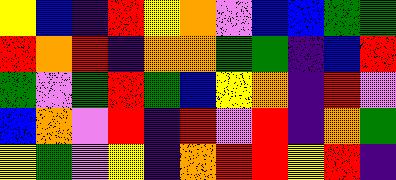[["yellow", "blue", "indigo", "red", "yellow", "orange", "violet", "blue", "blue", "green", "green"], ["red", "orange", "red", "indigo", "orange", "orange", "green", "green", "indigo", "blue", "red"], ["green", "violet", "green", "red", "green", "blue", "yellow", "orange", "indigo", "red", "violet"], ["blue", "orange", "violet", "red", "indigo", "red", "violet", "red", "indigo", "orange", "green"], ["yellow", "green", "violet", "yellow", "indigo", "orange", "red", "red", "yellow", "red", "indigo"]]